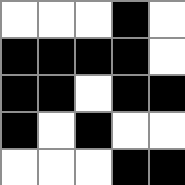[["white", "white", "white", "black", "white"], ["black", "black", "black", "black", "white"], ["black", "black", "white", "black", "black"], ["black", "white", "black", "white", "white"], ["white", "white", "white", "black", "black"]]